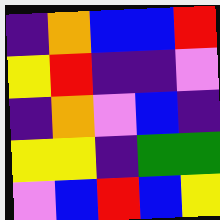[["indigo", "orange", "blue", "blue", "red"], ["yellow", "red", "indigo", "indigo", "violet"], ["indigo", "orange", "violet", "blue", "indigo"], ["yellow", "yellow", "indigo", "green", "green"], ["violet", "blue", "red", "blue", "yellow"]]